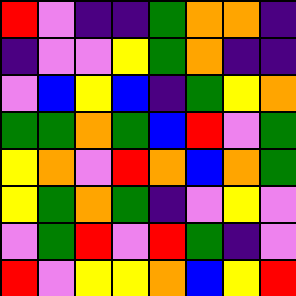[["red", "violet", "indigo", "indigo", "green", "orange", "orange", "indigo"], ["indigo", "violet", "violet", "yellow", "green", "orange", "indigo", "indigo"], ["violet", "blue", "yellow", "blue", "indigo", "green", "yellow", "orange"], ["green", "green", "orange", "green", "blue", "red", "violet", "green"], ["yellow", "orange", "violet", "red", "orange", "blue", "orange", "green"], ["yellow", "green", "orange", "green", "indigo", "violet", "yellow", "violet"], ["violet", "green", "red", "violet", "red", "green", "indigo", "violet"], ["red", "violet", "yellow", "yellow", "orange", "blue", "yellow", "red"]]